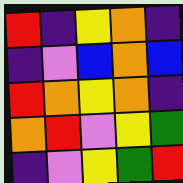[["red", "indigo", "yellow", "orange", "indigo"], ["indigo", "violet", "blue", "orange", "blue"], ["red", "orange", "yellow", "orange", "indigo"], ["orange", "red", "violet", "yellow", "green"], ["indigo", "violet", "yellow", "green", "red"]]